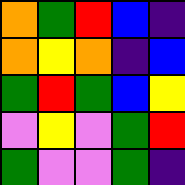[["orange", "green", "red", "blue", "indigo"], ["orange", "yellow", "orange", "indigo", "blue"], ["green", "red", "green", "blue", "yellow"], ["violet", "yellow", "violet", "green", "red"], ["green", "violet", "violet", "green", "indigo"]]